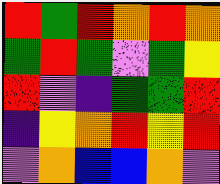[["red", "green", "red", "orange", "red", "orange"], ["green", "red", "green", "violet", "green", "yellow"], ["red", "violet", "indigo", "green", "green", "red"], ["indigo", "yellow", "orange", "red", "yellow", "red"], ["violet", "orange", "blue", "blue", "orange", "violet"]]